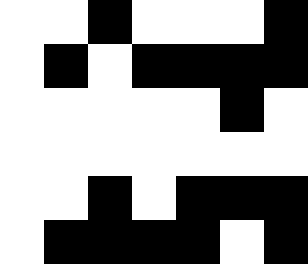[["white", "white", "black", "white", "white", "white", "black"], ["white", "black", "white", "black", "black", "black", "black"], ["white", "white", "white", "white", "white", "black", "white"], ["white", "white", "white", "white", "white", "white", "white"], ["white", "white", "black", "white", "black", "black", "black"], ["white", "black", "black", "black", "black", "white", "black"]]